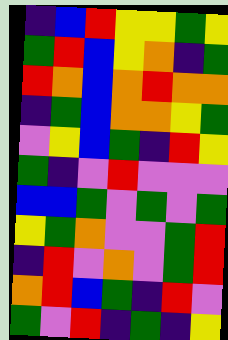[["indigo", "blue", "red", "yellow", "yellow", "green", "yellow"], ["green", "red", "blue", "yellow", "orange", "indigo", "green"], ["red", "orange", "blue", "orange", "red", "orange", "orange"], ["indigo", "green", "blue", "orange", "orange", "yellow", "green"], ["violet", "yellow", "blue", "green", "indigo", "red", "yellow"], ["green", "indigo", "violet", "red", "violet", "violet", "violet"], ["blue", "blue", "green", "violet", "green", "violet", "green"], ["yellow", "green", "orange", "violet", "violet", "green", "red"], ["indigo", "red", "violet", "orange", "violet", "green", "red"], ["orange", "red", "blue", "green", "indigo", "red", "violet"], ["green", "violet", "red", "indigo", "green", "indigo", "yellow"]]